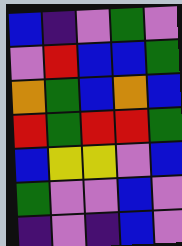[["blue", "indigo", "violet", "green", "violet"], ["violet", "red", "blue", "blue", "green"], ["orange", "green", "blue", "orange", "blue"], ["red", "green", "red", "red", "green"], ["blue", "yellow", "yellow", "violet", "blue"], ["green", "violet", "violet", "blue", "violet"], ["indigo", "violet", "indigo", "blue", "violet"]]